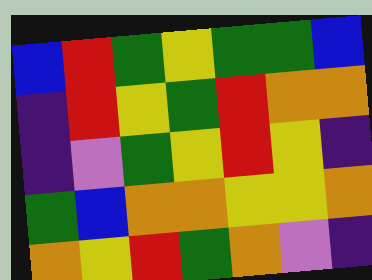[["blue", "red", "green", "yellow", "green", "green", "blue"], ["indigo", "red", "yellow", "green", "red", "orange", "orange"], ["indigo", "violet", "green", "yellow", "red", "yellow", "indigo"], ["green", "blue", "orange", "orange", "yellow", "yellow", "orange"], ["orange", "yellow", "red", "green", "orange", "violet", "indigo"]]